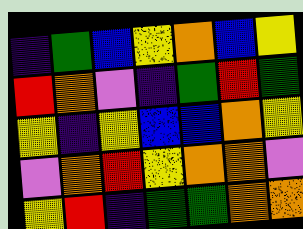[["indigo", "green", "blue", "yellow", "orange", "blue", "yellow"], ["red", "orange", "violet", "indigo", "green", "red", "green"], ["yellow", "indigo", "yellow", "blue", "blue", "orange", "yellow"], ["violet", "orange", "red", "yellow", "orange", "orange", "violet"], ["yellow", "red", "indigo", "green", "green", "orange", "orange"]]